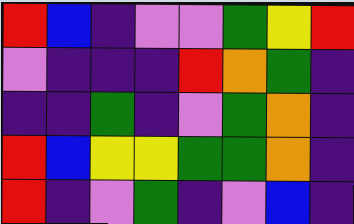[["red", "blue", "indigo", "violet", "violet", "green", "yellow", "red"], ["violet", "indigo", "indigo", "indigo", "red", "orange", "green", "indigo"], ["indigo", "indigo", "green", "indigo", "violet", "green", "orange", "indigo"], ["red", "blue", "yellow", "yellow", "green", "green", "orange", "indigo"], ["red", "indigo", "violet", "green", "indigo", "violet", "blue", "indigo"]]